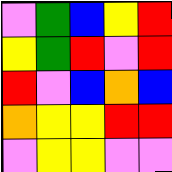[["violet", "green", "blue", "yellow", "red"], ["yellow", "green", "red", "violet", "red"], ["red", "violet", "blue", "orange", "blue"], ["orange", "yellow", "yellow", "red", "red"], ["violet", "yellow", "yellow", "violet", "violet"]]